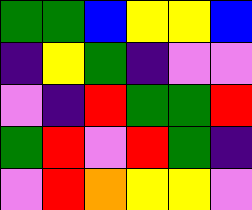[["green", "green", "blue", "yellow", "yellow", "blue"], ["indigo", "yellow", "green", "indigo", "violet", "violet"], ["violet", "indigo", "red", "green", "green", "red"], ["green", "red", "violet", "red", "green", "indigo"], ["violet", "red", "orange", "yellow", "yellow", "violet"]]